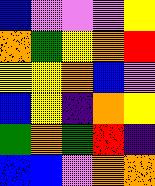[["blue", "violet", "violet", "violet", "yellow"], ["orange", "green", "yellow", "orange", "red"], ["yellow", "yellow", "orange", "blue", "violet"], ["blue", "yellow", "indigo", "orange", "yellow"], ["green", "orange", "green", "red", "indigo"], ["blue", "blue", "violet", "orange", "orange"]]